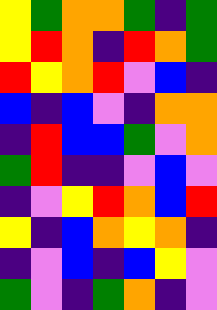[["yellow", "green", "orange", "orange", "green", "indigo", "green"], ["yellow", "red", "orange", "indigo", "red", "orange", "green"], ["red", "yellow", "orange", "red", "violet", "blue", "indigo"], ["blue", "indigo", "blue", "violet", "indigo", "orange", "orange"], ["indigo", "red", "blue", "blue", "green", "violet", "orange"], ["green", "red", "indigo", "indigo", "violet", "blue", "violet"], ["indigo", "violet", "yellow", "red", "orange", "blue", "red"], ["yellow", "indigo", "blue", "orange", "yellow", "orange", "indigo"], ["indigo", "violet", "blue", "indigo", "blue", "yellow", "violet"], ["green", "violet", "indigo", "green", "orange", "indigo", "violet"]]